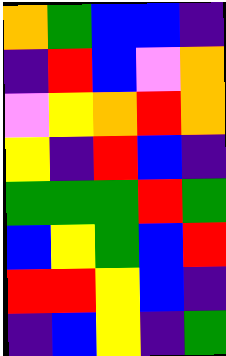[["orange", "green", "blue", "blue", "indigo"], ["indigo", "red", "blue", "violet", "orange"], ["violet", "yellow", "orange", "red", "orange"], ["yellow", "indigo", "red", "blue", "indigo"], ["green", "green", "green", "red", "green"], ["blue", "yellow", "green", "blue", "red"], ["red", "red", "yellow", "blue", "indigo"], ["indigo", "blue", "yellow", "indigo", "green"]]